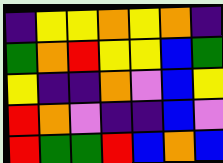[["indigo", "yellow", "yellow", "orange", "yellow", "orange", "indigo"], ["green", "orange", "red", "yellow", "yellow", "blue", "green"], ["yellow", "indigo", "indigo", "orange", "violet", "blue", "yellow"], ["red", "orange", "violet", "indigo", "indigo", "blue", "violet"], ["red", "green", "green", "red", "blue", "orange", "blue"]]